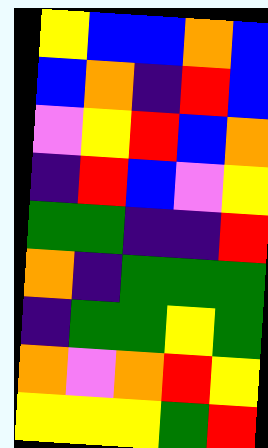[["yellow", "blue", "blue", "orange", "blue"], ["blue", "orange", "indigo", "red", "blue"], ["violet", "yellow", "red", "blue", "orange"], ["indigo", "red", "blue", "violet", "yellow"], ["green", "green", "indigo", "indigo", "red"], ["orange", "indigo", "green", "green", "green"], ["indigo", "green", "green", "yellow", "green"], ["orange", "violet", "orange", "red", "yellow"], ["yellow", "yellow", "yellow", "green", "red"]]